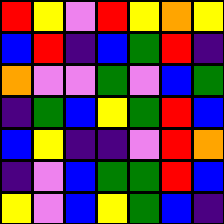[["red", "yellow", "violet", "red", "yellow", "orange", "yellow"], ["blue", "red", "indigo", "blue", "green", "red", "indigo"], ["orange", "violet", "violet", "green", "violet", "blue", "green"], ["indigo", "green", "blue", "yellow", "green", "red", "blue"], ["blue", "yellow", "indigo", "indigo", "violet", "red", "orange"], ["indigo", "violet", "blue", "green", "green", "red", "blue"], ["yellow", "violet", "blue", "yellow", "green", "blue", "indigo"]]